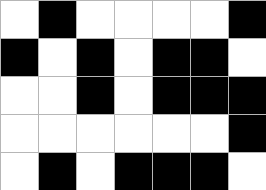[["white", "black", "white", "white", "white", "white", "black"], ["black", "white", "black", "white", "black", "black", "white"], ["white", "white", "black", "white", "black", "black", "black"], ["white", "white", "white", "white", "white", "white", "black"], ["white", "black", "white", "black", "black", "black", "white"]]